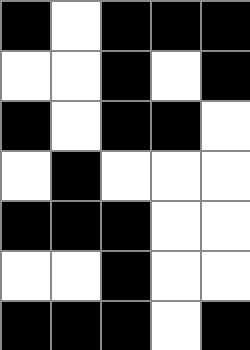[["black", "white", "black", "black", "black"], ["white", "white", "black", "white", "black"], ["black", "white", "black", "black", "white"], ["white", "black", "white", "white", "white"], ["black", "black", "black", "white", "white"], ["white", "white", "black", "white", "white"], ["black", "black", "black", "white", "black"]]